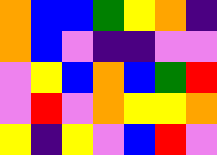[["orange", "blue", "blue", "green", "yellow", "orange", "indigo"], ["orange", "blue", "violet", "indigo", "indigo", "violet", "violet"], ["violet", "yellow", "blue", "orange", "blue", "green", "red"], ["violet", "red", "violet", "orange", "yellow", "yellow", "orange"], ["yellow", "indigo", "yellow", "violet", "blue", "red", "violet"]]